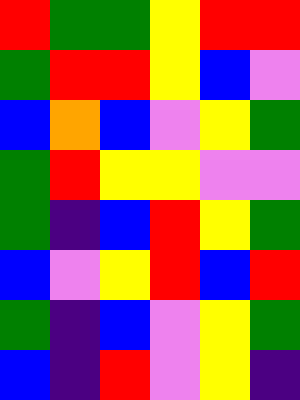[["red", "green", "green", "yellow", "red", "red"], ["green", "red", "red", "yellow", "blue", "violet"], ["blue", "orange", "blue", "violet", "yellow", "green"], ["green", "red", "yellow", "yellow", "violet", "violet"], ["green", "indigo", "blue", "red", "yellow", "green"], ["blue", "violet", "yellow", "red", "blue", "red"], ["green", "indigo", "blue", "violet", "yellow", "green"], ["blue", "indigo", "red", "violet", "yellow", "indigo"]]